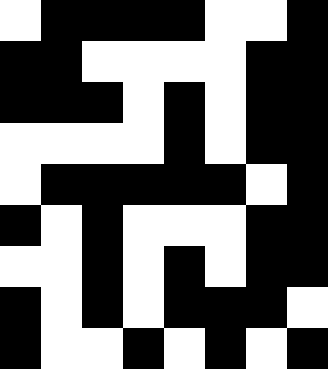[["white", "black", "black", "black", "black", "white", "white", "black"], ["black", "black", "white", "white", "white", "white", "black", "black"], ["black", "black", "black", "white", "black", "white", "black", "black"], ["white", "white", "white", "white", "black", "white", "black", "black"], ["white", "black", "black", "black", "black", "black", "white", "black"], ["black", "white", "black", "white", "white", "white", "black", "black"], ["white", "white", "black", "white", "black", "white", "black", "black"], ["black", "white", "black", "white", "black", "black", "black", "white"], ["black", "white", "white", "black", "white", "black", "white", "black"]]